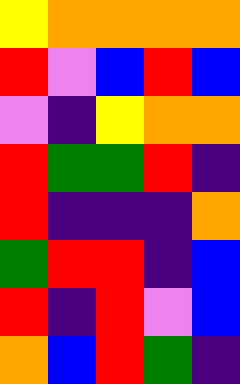[["yellow", "orange", "orange", "orange", "orange"], ["red", "violet", "blue", "red", "blue"], ["violet", "indigo", "yellow", "orange", "orange"], ["red", "green", "green", "red", "indigo"], ["red", "indigo", "indigo", "indigo", "orange"], ["green", "red", "red", "indigo", "blue"], ["red", "indigo", "red", "violet", "blue"], ["orange", "blue", "red", "green", "indigo"]]